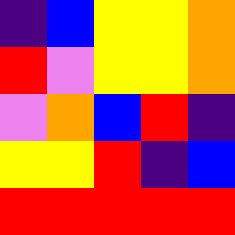[["indigo", "blue", "yellow", "yellow", "orange"], ["red", "violet", "yellow", "yellow", "orange"], ["violet", "orange", "blue", "red", "indigo"], ["yellow", "yellow", "red", "indigo", "blue"], ["red", "red", "red", "red", "red"]]